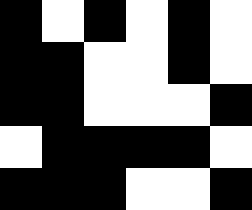[["black", "white", "black", "white", "black", "white"], ["black", "black", "white", "white", "black", "white"], ["black", "black", "white", "white", "white", "black"], ["white", "black", "black", "black", "black", "white"], ["black", "black", "black", "white", "white", "black"]]